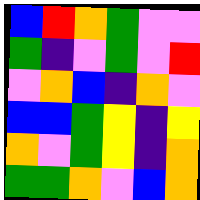[["blue", "red", "orange", "green", "violet", "violet"], ["green", "indigo", "violet", "green", "violet", "red"], ["violet", "orange", "blue", "indigo", "orange", "violet"], ["blue", "blue", "green", "yellow", "indigo", "yellow"], ["orange", "violet", "green", "yellow", "indigo", "orange"], ["green", "green", "orange", "violet", "blue", "orange"]]